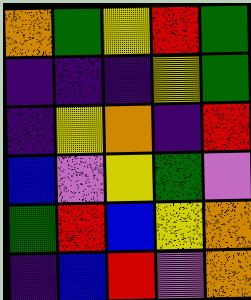[["orange", "green", "yellow", "red", "green"], ["indigo", "indigo", "indigo", "yellow", "green"], ["indigo", "yellow", "orange", "indigo", "red"], ["blue", "violet", "yellow", "green", "violet"], ["green", "red", "blue", "yellow", "orange"], ["indigo", "blue", "red", "violet", "orange"]]